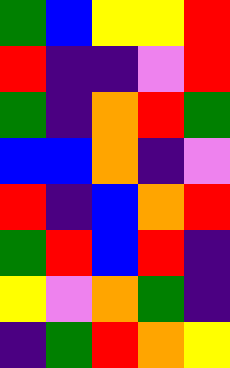[["green", "blue", "yellow", "yellow", "red"], ["red", "indigo", "indigo", "violet", "red"], ["green", "indigo", "orange", "red", "green"], ["blue", "blue", "orange", "indigo", "violet"], ["red", "indigo", "blue", "orange", "red"], ["green", "red", "blue", "red", "indigo"], ["yellow", "violet", "orange", "green", "indigo"], ["indigo", "green", "red", "orange", "yellow"]]